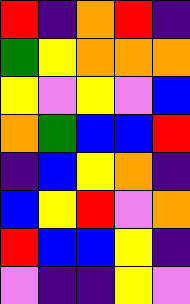[["red", "indigo", "orange", "red", "indigo"], ["green", "yellow", "orange", "orange", "orange"], ["yellow", "violet", "yellow", "violet", "blue"], ["orange", "green", "blue", "blue", "red"], ["indigo", "blue", "yellow", "orange", "indigo"], ["blue", "yellow", "red", "violet", "orange"], ["red", "blue", "blue", "yellow", "indigo"], ["violet", "indigo", "indigo", "yellow", "violet"]]